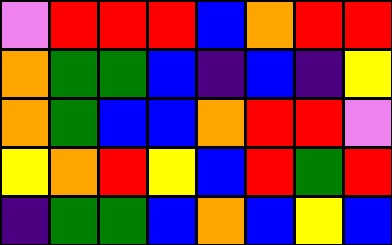[["violet", "red", "red", "red", "blue", "orange", "red", "red"], ["orange", "green", "green", "blue", "indigo", "blue", "indigo", "yellow"], ["orange", "green", "blue", "blue", "orange", "red", "red", "violet"], ["yellow", "orange", "red", "yellow", "blue", "red", "green", "red"], ["indigo", "green", "green", "blue", "orange", "blue", "yellow", "blue"]]